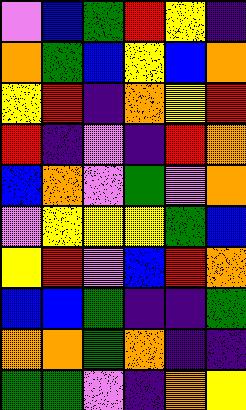[["violet", "blue", "green", "red", "yellow", "indigo"], ["orange", "green", "blue", "yellow", "blue", "orange"], ["yellow", "red", "indigo", "orange", "yellow", "red"], ["red", "indigo", "violet", "indigo", "red", "orange"], ["blue", "orange", "violet", "green", "violet", "orange"], ["violet", "yellow", "yellow", "yellow", "green", "blue"], ["yellow", "red", "violet", "blue", "red", "orange"], ["blue", "blue", "green", "indigo", "indigo", "green"], ["orange", "orange", "green", "orange", "indigo", "indigo"], ["green", "green", "violet", "indigo", "orange", "yellow"]]